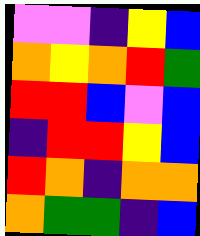[["violet", "violet", "indigo", "yellow", "blue"], ["orange", "yellow", "orange", "red", "green"], ["red", "red", "blue", "violet", "blue"], ["indigo", "red", "red", "yellow", "blue"], ["red", "orange", "indigo", "orange", "orange"], ["orange", "green", "green", "indigo", "blue"]]